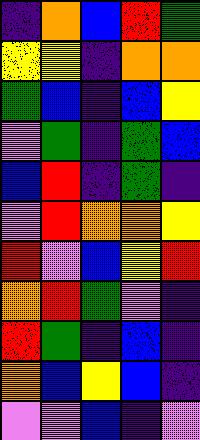[["indigo", "orange", "blue", "red", "green"], ["yellow", "yellow", "indigo", "orange", "orange"], ["green", "blue", "indigo", "blue", "yellow"], ["violet", "green", "indigo", "green", "blue"], ["blue", "red", "indigo", "green", "indigo"], ["violet", "red", "orange", "orange", "yellow"], ["red", "violet", "blue", "yellow", "red"], ["orange", "red", "green", "violet", "indigo"], ["red", "green", "indigo", "blue", "indigo"], ["orange", "blue", "yellow", "blue", "indigo"], ["violet", "violet", "blue", "indigo", "violet"]]